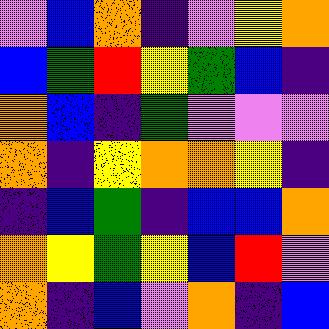[["violet", "blue", "orange", "indigo", "violet", "yellow", "orange"], ["blue", "green", "red", "yellow", "green", "blue", "indigo"], ["orange", "blue", "indigo", "green", "violet", "violet", "violet"], ["orange", "indigo", "yellow", "orange", "orange", "yellow", "indigo"], ["indigo", "blue", "green", "indigo", "blue", "blue", "orange"], ["orange", "yellow", "green", "yellow", "blue", "red", "violet"], ["orange", "indigo", "blue", "violet", "orange", "indigo", "blue"]]